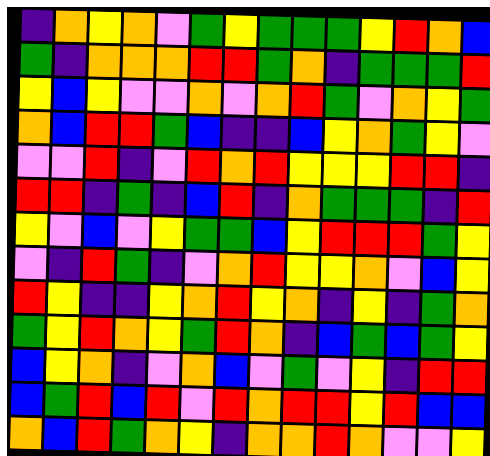[["indigo", "orange", "yellow", "orange", "violet", "green", "yellow", "green", "green", "green", "yellow", "red", "orange", "blue"], ["green", "indigo", "orange", "orange", "orange", "red", "red", "green", "orange", "indigo", "green", "green", "green", "red"], ["yellow", "blue", "yellow", "violet", "violet", "orange", "violet", "orange", "red", "green", "violet", "orange", "yellow", "green"], ["orange", "blue", "red", "red", "green", "blue", "indigo", "indigo", "blue", "yellow", "orange", "green", "yellow", "violet"], ["violet", "violet", "red", "indigo", "violet", "red", "orange", "red", "yellow", "yellow", "yellow", "red", "red", "indigo"], ["red", "red", "indigo", "green", "indigo", "blue", "red", "indigo", "orange", "green", "green", "green", "indigo", "red"], ["yellow", "violet", "blue", "violet", "yellow", "green", "green", "blue", "yellow", "red", "red", "red", "green", "yellow"], ["violet", "indigo", "red", "green", "indigo", "violet", "orange", "red", "yellow", "yellow", "orange", "violet", "blue", "yellow"], ["red", "yellow", "indigo", "indigo", "yellow", "orange", "red", "yellow", "orange", "indigo", "yellow", "indigo", "green", "orange"], ["green", "yellow", "red", "orange", "yellow", "green", "red", "orange", "indigo", "blue", "green", "blue", "green", "yellow"], ["blue", "yellow", "orange", "indigo", "violet", "orange", "blue", "violet", "green", "violet", "yellow", "indigo", "red", "red"], ["blue", "green", "red", "blue", "red", "violet", "red", "orange", "red", "red", "yellow", "red", "blue", "blue"], ["orange", "blue", "red", "green", "orange", "yellow", "indigo", "orange", "orange", "red", "orange", "violet", "violet", "yellow"]]